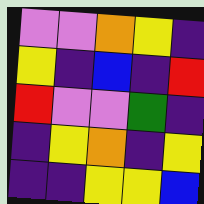[["violet", "violet", "orange", "yellow", "indigo"], ["yellow", "indigo", "blue", "indigo", "red"], ["red", "violet", "violet", "green", "indigo"], ["indigo", "yellow", "orange", "indigo", "yellow"], ["indigo", "indigo", "yellow", "yellow", "blue"]]